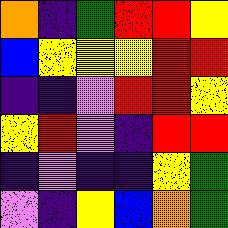[["orange", "indigo", "green", "red", "red", "yellow"], ["blue", "yellow", "yellow", "yellow", "red", "red"], ["indigo", "indigo", "violet", "red", "red", "yellow"], ["yellow", "red", "violet", "indigo", "red", "red"], ["indigo", "violet", "indigo", "indigo", "yellow", "green"], ["violet", "indigo", "yellow", "blue", "orange", "green"]]